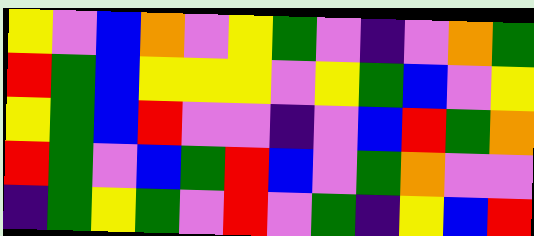[["yellow", "violet", "blue", "orange", "violet", "yellow", "green", "violet", "indigo", "violet", "orange", "green"], ["red", "green", "blue", "yellow", "yellow", "yellow", "violet", "yellow", "green", "blue", "violet", "yellow"], ["yellow", "green", "blue", "red", "violet", "violet", "indigo", "violet", "blue", "red", "green", "orange"], ["red", "green", "violet", "blue", "green", "red", "blue", "violet", "green", "orange", "violet", "violet"], ["indigo", "green", "yellow", "green", "violet", "red", "violet", "green", "indigo", "yellow", "blue", "red"]]